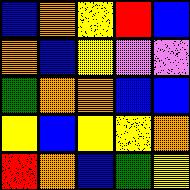[["blue", "orange", "yellow", "red", "blue"], ["orange", "blue", "yellow", "violet", "violet"], ["green", "orange", "orange", "blue", "blue"], ["yellow", "blue", "yellow", "yellow", "orange"], ["red", "orange", "blue", "green", "yellow"]]